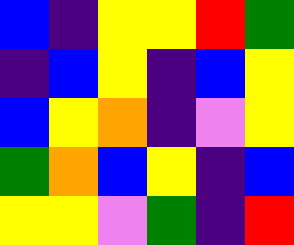[["blue", "indigo", "yellow", "yellow", "red", "green"], ["indigo", "blue", "yellow", "indigo", "blue", "yellow"], ["blue", "yellow", "orange", "indigo", "violet", "yellow"], ["green", "orange", "blue", "yellow", "indigo", "blue"], ["yellow", "yellow", "violet", "green", "indigo", "red"]]